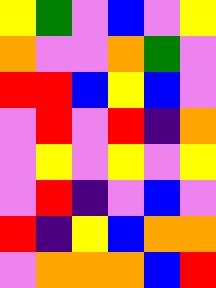[["yellow", "green", "violet", "blue", "violet", "yellow"], ["orange", "violet", "violet", "orange", "green", "violet"], ["red", "red", "blue", "yellow", "blue", "violet"], ["violet", "red", "violet", "red", "indigo", "orange"], ["violet", "yellow", "violet", "yellow", "violet", "yellow"], ["violet", "red", "indigo", "violet", "blue", "violet"], ["red", "indigo", "yellow", "blue", "orange", "orange"], ["violet", "orange", "orange", "orange", "blue", "red"]]